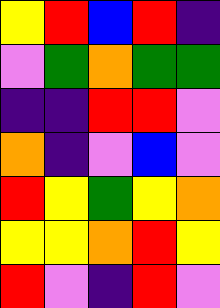[["yellow", "red", "blue", "red", "indigo"], ["violet", "green", "orange", "green", "green"], ["indigo", "indigo", "red", "red", "violet"], ["orange", "indigo", "violet", "blue", "violet"], ["red", "yellow", "green", "yellow", "orange"], ["yellow", "yellow", "orange", "red", "yellow"], ["red", "violet", "indigo", "red", "violet"]]